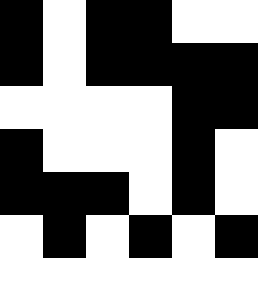[["black", "white", "black", "black", "white", "white"], ["black", "white", "black", "black", "black", "black"], ["white", "white", "white", "white", "black", "black"], ["black", "white", "white", "white", "black", "white"], ["black", "black", "black", "white", "black", "white"], ["white", "black", "white", "black", "white", "black"], ["white", "white", "white", "white", "white", "white"]]